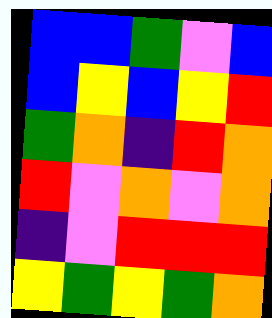[["blue", "blue", "green", "violet", "blue"], ["blue", "yellow", "blue", "yellow", "red"], ["green", "orange", "indigo", "red", "orange"], ["red", "violet", "orange", "violet", "orange"], ["indigo", "violet", "red", "red", "red"], ["yellow", "green", "yellow", "green", "orange"]]